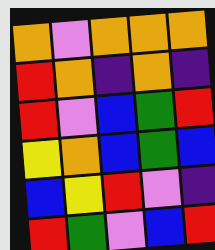[["orange", "violet", "orange", "orange", "orange"], ["red", "orange", "indigo", "orange", "indigo"], ["red", "violet", "blue", "green", "red"], ["yellow", "orange", "blue", "green", "blue"], ["blue", "yellow", "red", "violet", "indigo"], ["red", "green", "violet", "blue", "red"]]